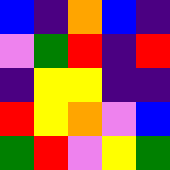[["blue", "indigo", "orange", "blue", "indigo"], ["violet", "green", "red", "indigo", "red"], ["indigo", "yellow", "yellow", "indigo", "indigo"], ["red", "yellow", "orange", "violet", "blue"], ["green", "red", "violet", "yellow", "green"]]